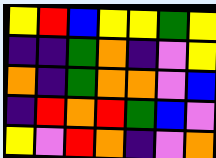[["yellow", "red", "blue", "yellow", "yellow", "green", "yellow"], ["indigo", "indigo", "green", "orange", "indigo", "violet", "yellow"], ["orange", "indigo", "green", "orange", "orange", "violet", "blue"], ["indigo", "red", "orange", "red", "green", "blue", "violet"], ["yellow", "violet", "red", "orange", "indigo", "violet", "orange"]]